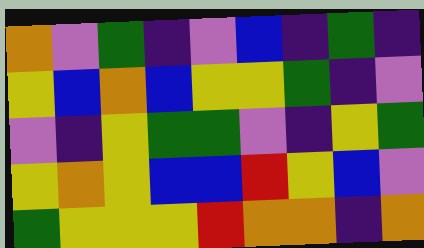[["orange", "violet", "green", "indigo", "violet", "blue", "indigo", "green", "indigo"], ["yellow", "blue", "orange", "blue", "yellow", "yellow", "green", "indigo", "violet"], ["violet", "indigo", "yellow", "green", "green", "violet", "indigo", "yellow", "green"], ["yellow", "orange", "yellow", "blue", "blue", "red", "yellow", "blue", "violet"], ["green", "yellow", "yellow", "yellow", "red", "orange", "orange", "indigo", "orange"]]